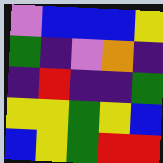[["violet", "blue", "blue", "blue", "yellow"], ["green", "indigo", "violet", "orange", "indigo"], ["indigo", "red", "indigo", "indigo", "green"], ["yellow", "yellow", "green", "yellow", "blue"], ["blue", "yellow", "green", "red", "red"]]